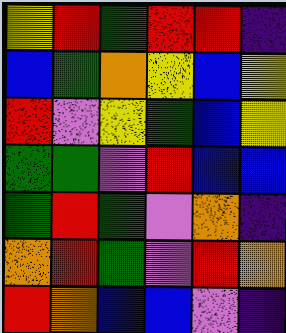[["yellow", "red", "green", "red", "red", "indigo"], ["blue", "green", "orange", "yellow", "blue", "yellow"], ["red", "violet", "yellow", "green", "blue", "yellow"], ["green", "green", "violet", "red", "blue", "blue"], ["green", "red", "green", "violet", "orange", "indigo"], ["orange", "red", "green", "violet", "red", "orange"], ["red", "orange", "blue", "blue", "violet", "indigo"]]